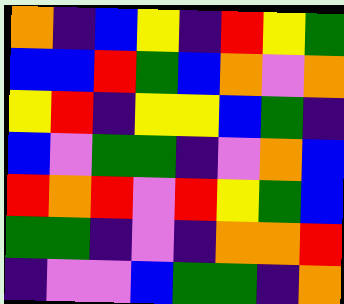[["orange", "indigo", "blue", "yellow", "indigo", "red", "yellow", "green"], ["blue", "blue", "red", "green", "blue", "orange", "violet", "orange"], ["yellow", "red", "indigo", "yellow", "yellow", "blue", "green", "indigo"], ["blue", "violet", "green", "green", "indigo", "violet", "orange", "blue"], ["red", "orange", "red", "violet", "red", "yellow", "green", "blue"], ["green", "green", "indigo", "violet", "indigo", "orange", "orange", "red"], ["indigo", "violet", "violet", "blue", "green", "green", "indigo", "orange"]]